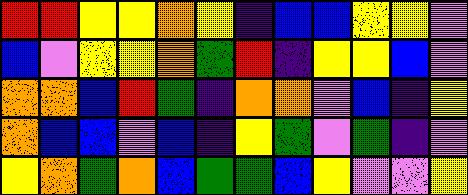[["red", "red", "yellow", "yellow", "orange", "yellow", "indigo", "blue", "blue", "yellow", "yellow", "violet"], ["blue", "violet", "yellow", "yellow", "orange", "green", "red", "indigo", "yellow", "yellow", "blue", "violet"], ["orange", "orange", "blue", "red", "green", "indigo", "orange", "orange", "violet", "blue", "indigo", "yellow"], ["orange", "blue", "blue", "violet", "blue", "indigo", "yellow", "green", "violet", "green", "indigo", "violet"], ["yellow", "orange", "green", "orange", "blue", "green", "green", "blue", "yellow", "violet", "violet", "yellow"]]